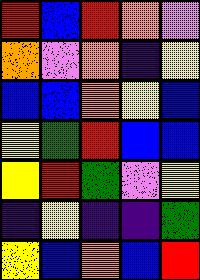[["red", "blue", "red", "orange", "violet"], ["orange", "violet", "orange", "indigo", "yellow"], ["blue", "blue", "orange", "yellow", "blue"], ["yellow", "green", "red", "blue", "blue"], ["yellow", "red", "green", "violet", "yellow"], ["indigo", "yellow", "indigo", "indigo", "green"], ["yellow", "blue", "orange", "blue", "red"]]